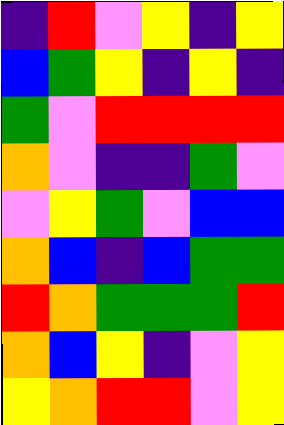[["indigo", "red", "violet", "yellow", "indigo", "yellow"], ["blue", "green", "yellow", "indigo", "yellow", "indigo"], ["green", "violet", "red", "red", "red", "red"], ["orange", "violet", "indigo", "indigo", "green", "violet"], ["violet", "yellow", "green", "violet", "blue", "blue"], ["orange", "blue", "indigo", "blue", "green", "green"], ["red", "orange", "green", "green", "green", "red"], ["orange", "blue", "yellow", "indigo", "violet", "yellow"], ["yellow", "orange", "red", "red", "violet", "yellow"]]